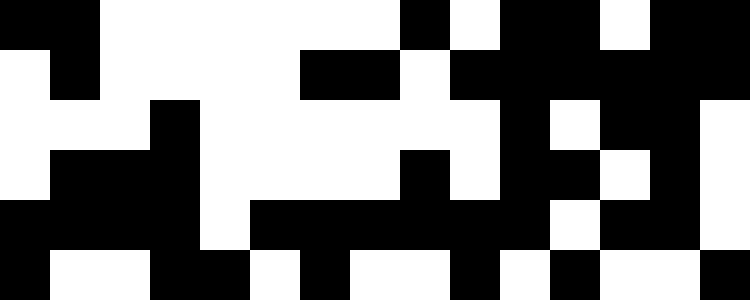[["black", "black", "white", "white", "white", "white", "white", "white", "black", "white", "black", "black", "white", "black", "black"], ["white", "black", "white", "white", "white", "white", "black", "black", "white", "black", "black", "black", "black", "black", "black"], ["white", "white", "white", "black", "white", "white", "white", "white", "white", "white", "black", "white", "black", "black", "white"], ["white", "black", "black", "black", "white", "white", "white", "white", "black", "white", "black", "black", "white", "black", "white"], ["black", "black", "black", "black", "white", "black", "black", "black", "black", "black", "black", "white", "black", "black", "white"], ["black", "white", "white", "black", "black", "white", "black", "white", "white", "black", "white", "black", "white", "white", "black"]]